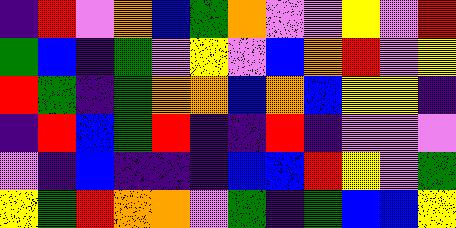[["indigo", "red", "violet", "orange", "blue", "green", "orange", "violet", "violet", "yellow", "violet", "red"], ["green", "blue", "indigo", "green", "violet", "yellow", "violet", "blue", "orange", "red", "violet", "yellow"], ["red", "green", "indigo", "green", "orange", "orange", "blue", "orange", "blue", "yellow", "yellow", "indigo"], ["indigo", "red", "blue", "green", "red", "indigo", "indigo", "red", "indigo", "violet", "violet", "violet"], ["violet", "indigo", "blue", "indigo", "indigo", "indigo", "blue", "blue", "red", "yellow", "violet", "green"], ["yellow", "green", "red", "orange", "orange", "violet", "green", "indigo", "green", "blue", "blue", "yellow"]]